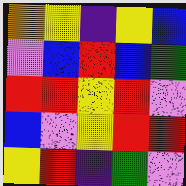[["orange", "yellow", "indigo", "yellow", "blue"], ["violet", "blue", "red", "blue", "green"], ["red", "red", "yellow", "red", "violet"], ["blue", "violet", "yellow", "red", "red"], ["yellow", "red", "indigo", "green", "violet"]]